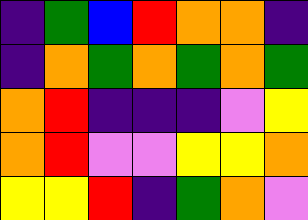[["indigo", "green", "blue", "red", "orange", "orange", "indigo"], ["indigo", "orange", "green", "orange", "green", "orange", "green"], ["orange", "red", "indigo", "indigo", "indigo", "violet", "yellow"], ["orange", "red", "violet", "violet", "yellow", "yellow", "orange"], ["yellow", "yellow", "red", "indigo", "green", "orange", "violet"]]